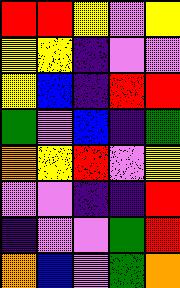[["red", "red", "yellow", "violet", "yellow"], ["yellow", "yellow", "indigo", "violet", "violet"], ["yellow", "blue", "indigo", "red", "red"], ["green", "violet", "blue", "indigo", "green"], ["orange", "yellow", "red", "violet", "yellow"], ["violet", "violet", "indigo", "indigo", "red"], ["indigo", "violet", "violet", "green", "red"], ["orange", "blue", "violet", "green", "orange"]]